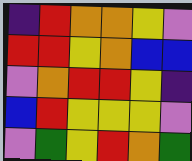[["indigo", "red", "orange", "orange", "yellow", "violet"], ["red", "red", "yellow", "orange", "blue", "blue"], ["violet", "orange", "red", "red", "yellow", "indigo"], ["blue", "red", "yellow", "yellow", "yellow", "violet"], ["violet", "green", "yellow", "red", "orange", "green"]]